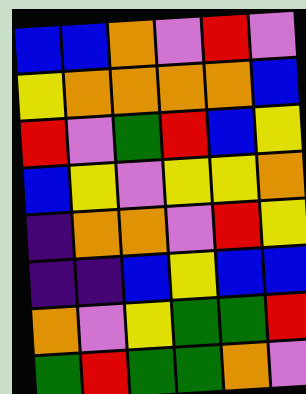[["blue", "blue", "orange", "violet", "red", "violet"], ["yellow", "orange", "orange", "orange", "orange", "blue"], ["red", "violet", "green", "red", "blue", "yellow"], ["blue", "yellow", "violet", "yellow", "yellow", "orange"], ["indigo", "orange", "orange", "violet", "red", "yellow"], ["indigo", "indigo", "blue", "yellow", "blue", "blue"], ["orange", "violet", "yellow", "green", "green", "red"], ["green", "red", "green", "green", "orange", "violet"]]